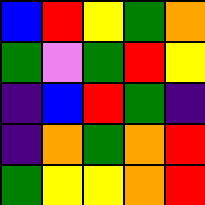[["blue", "red", "yellow", "green", "orange"], ["green", "violet", "green", "red", "yellow"], ["indigo", "blue", "red", "green", "indigo"], ["indigo", "orange", "green", "orange", "red"], ["green", "yellow", "yellow", "orange", "red"]]